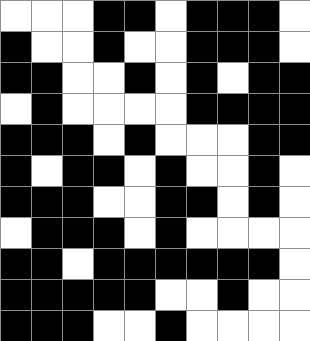[["white", "white", "white", "black", "black", "white", "black", "black", "black", "white"], ["black", "white", "white", "black", "white", "white", "black", "black", "black", "white"], ["black", "black", "white", "white", "black", "white", "black", "white", "black", "black"], ["white", "black", "white", "white", "white", "white", "black", "black", "black", "black"], ["black", "black", "black", "white", "black", "white", "white", "white", "black", "black"], ["black", "white", "black", "black", "white", "black", "white", "white", "black", "white"], ["black", "black", "black", "white", "white", "black", "black", "white", "black", "white"], ["white", "black", "black", "black", "white", "black", "white", "white", "white", "white"], ["black", "black", "white", "black", "black", "black", "black", "black", "black", "white"], ["black", "black", "black", "black", "black", "white", "white", "black", "white", "white"], ["black", "black", "black", "white", "white", "black", "white", "white", "white", "white"]]